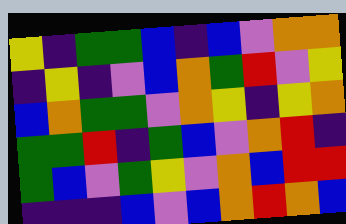[["yellow", "indigo", "green", "green", "blue", "indigo", "blue", "violet", "orange", "orange"], ["indigo", "yellow", "indigo", "violet", "blue", "orange", "green", "red", "violet", "yellow"], ["blue", "orange", "green", "green", "violet", "orange", "yellow", "indigo", "yellow", "orange"], ["green", "green", "red", "indigo", "green", "blue", "violet", "orange", "red", "indigo"], ["green", "blue", "violet", "green", "yellow", "violet", "orange", "blue", "red", "red"], ["indigo", "indigo", "indigo", "blue", "violet", "blue", "orange", "red", "orange", "blue"]]